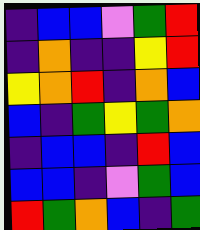[["indigo", "blue", "blue", "violet", "green", "red"], ["indigo", "orange", "indigo", "indigo", "yellow", "red"], ["yellow", "orange", "red", "indigo", "orange", "blue"], ["blue", "indigo", "green", "yellow", "green", "orange"], ["indigo", "blue", "blue", "indigo", "red", "blue"], ["blue", "blue", "indigo", "violet", "green", "blue"], ["red", "green", "orange", "blue", "indigo", "green"]]